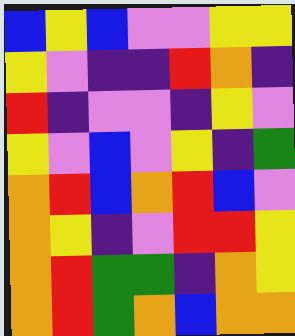[["blue", "yellow", "blue", "violet", "violet", "yellow", "yellow"], ["yellow", "violet", "indigo", "indigo", "red", "orange", "indigo"], ["red", "indigo", "violet", "violet", "indigo", "yellow", "violet"], ["yellow", "violet", "blue", "violet", "yellow", "indigo", "green"], ["orange", "red", "blue", "orange", "red", "blue", "violet"], ["orange", "yellow", "indigo", "violet", "red", "red", "yellow"], ["orange", "red", "green", "green", "indigo", "orange", "yellow"], ["orange", "red", "green", "orange", "blue", "orange", "orange"]]